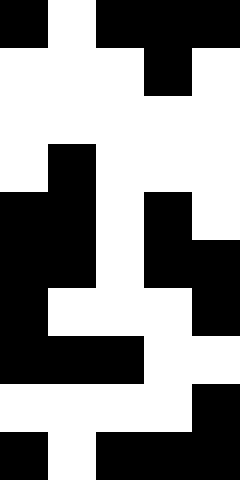[["black", "white", "black", "black", "black"], ["white", "white", "white", "black", "white"], ["white", "white", "white", "white", "white"], ["white", "black", "white", "white", "white"], ["black", "black", "white", "black", "white"], ["black", "black", "white", "black", "black"], ["black", "white", "white", "white", "black"], ["black", "black", "black", "white", "white"], ["white", "white", "white", "white", "black"], ["black", "white", "black", "black", "black"]]